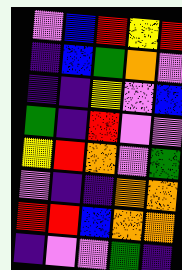[["violet", "blue", "red", "yellow", "red"], ["indigo", "blue", "green", "orange", "violet"], ["indigo", "indigo", "yellow", "violet", "blue"], ["green", "indigo", "red", "violet", "violet"], ["yellow", "red", "orange", "violet", "green"], ["violet", "indigo", "indigo", "orange", "orange"], ["red", "red", "blue", "orange", "orange"], ["indigo", "violet", "violet", "green", "indigo"]]